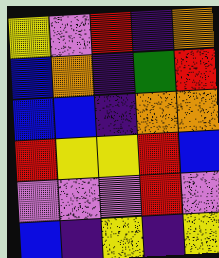[["yellow", "violet", "red", "indigo", "orange"], ["blue", "orange", "indigo", "green", "red"], ["blue", "blue", "indigo", "orange", "orange"], ["red", "yellow", "yellow", "red", "blue"], ["violet", "violet", "violet", "red", "violet"], ["blue", "indigo", "yellow", "indigo", "yellow"]]